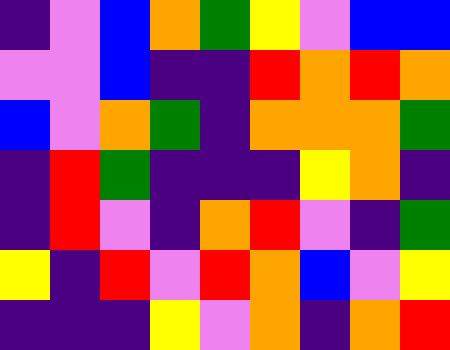[["indigo", "violet", "blue", "orange", "green", "yellow", "violet", "blue", "blue"], ["violet", "violet", "blue", "indigo", "indigo", "red", "orange", "red", "orange"], ["blue", "violet", "orange", "green", "indigo", "orange", "orange", "orange", "green"], ["indigo", "red", "green", "indigo", "indigo", "indigo", "yellow", "orange", "indigo"], ["indigo", "red", "violet", "indigo", "orange", "red", "violet", "indigo", "green"], ["yellow", "indigo", "red", "violet", "red", "orange", "blue", "violet", "yellow"], ["indigo", "indigo", "indigo", "yellow", "violet", "orange", "indigo", "orange", "red"]]